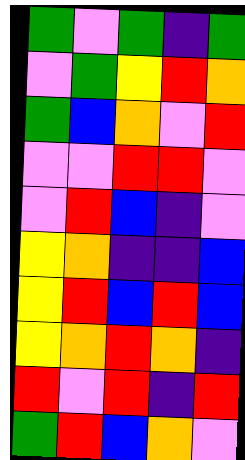[["green", "violet", "green", "indigo", "green"], ["violet", "green", "yellow", "red", "orange"], ["green", "blue", "orange", "violet", "red"], ["violet", "violet", "red", "red", "violet"], ["violet", "red", "blue", "indigo", "violet"], ["yellow", "orange", "indigo", "indigo", "blue"], ["yellow", "red", "blue", "red", "blue"], ["yellow", "orange", "red", "orange", "indigo"], ["red", "violet", "red", "indigo", "red"], ["green", "red", "blue", "orange", "violet"]]